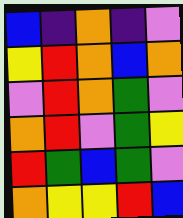[["blue", "indigo", "orange", "indigo", "violet"], ["yellow", "red", "orange", "blue", "orange"], ["violet", "red", "orange", "green", "violet"], ["orange", "red", "violet", "green", "yellow"], ["red", "green", "blue", "green", "violet"], ["orange", "yellow", "yellow", "red", "blue"]]